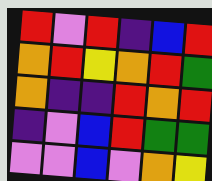[["red", "violet", "red", "indigo", "blue", "red"], ["orange", "red", "yellow", "orange", "red", "green"], ["orange", "indigo", "indigo", "red", "orange", "red"], ["indigo", "violet", "blue", "red", "green", "green"], ["violet", "violet", "blue", "violet", "orange", "yellow"]]